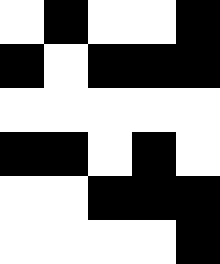[["white", "black", "white", "white", "black"], ["black", "white", "black", "black", "black"], ["white", "white", "white", "white", "white"], ["black", "black", "white", "black", "white"], ["white", "white", "black", "black", "black"], ["white", "white", "white", "white", "black"]]